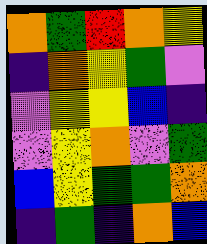[["orange", "green", "red", "orange", "yellow"], ["indigo", "orange", "yellow", "green", "violet"], ["violet", "yellow", "yellow", "blue", "indigo"], ["violet", "yellow", "orange", "violet", "green"], ["blue", "yellow", "green", "green", "orange"], ["indigo", "green", "indigo", "orange", "blue"]]